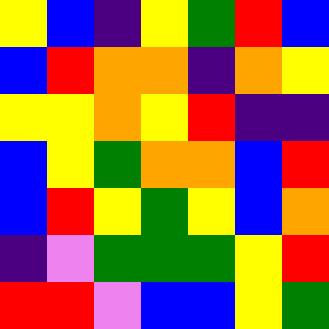[["yellow", "blue", "indigo", "yellow", "green", "red", "blue"], ["blue", "red", "orange", "orange", "indigo", "orange", "yellow"], ["yellow", "yellow", "orange", "yellow", "red", "indigo", "indigo"], ["blue", "yellow", "green", "orange", "orange", "blue", "red"], ["blue", "red", "yellow", "green", "yellow", "blue", "orange"], ["indigo", "violet", "green", "green", "green", "yellow", "red"], ["red", "red", "violet", "blue", "blue", "yellow", "green"]]